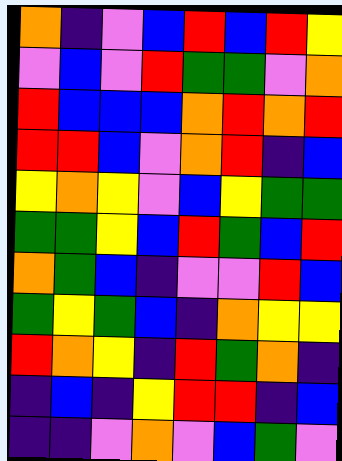[["orange", "indigo", "violet", "blue", "red", "blue", "red", "yellow"], ["violet", "blue", "violet", "red", "green", "green", "violet", "orange"], ["red", "blue", "blue", "blue", "orange", "red", "orange", "red"], ["red", "red", "blue", "violet", "orange", "red", "indigo", "blue"], ["yellow", "orange", "yellow", "violet", "blue", "yellow", "green", "green"], ["green", "green", "yellow", "blue", "red", "green", "blue", "red"], ["orange", "green", "blue", "indigo", "violet", "violet", "red", "blue"], ["green", "yellow", "green", "blue", "indigo", "orange", "yellow", "yellow"], ["red", "orange", "yellow", "indigo", "red", "green", "orange", "indigo"], ["indigo", "blue", "indigo", "yellow", "red", "red", "indigo", "blue"], ["indigo", "indigo", "violet", "orange", "violet", "blue", "green", "violet"]]